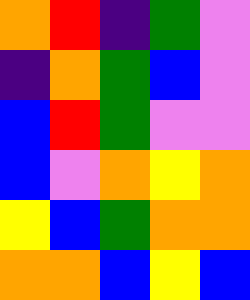[["orange", "red", "indigo", "green", "violet"], ["indigo", "orange", "green", "blue", "violet"], ["blue", "red", "green", "violet", "violet"], ["blue", "violet", "orange", "yellow", "orange"], ["yellow", "blue", "green", "orange", "orange"], ["orange", "orange", "blue", "yellow", "blue"]]